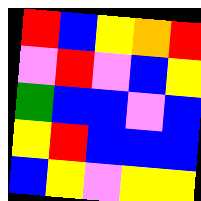[["red", "blue", "yellow", "orange", "red"], ["violet", "red", "violet", "blue", "yellow"], ["green", "blue", "blue", "violet", "blue"], ["yellow", "red", "blue", "blue", "blue"], ["blue", "yellow", "violet", "yellow", "yellow"]]